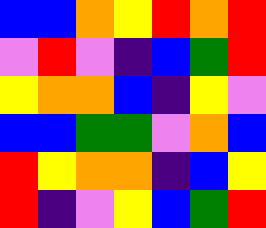[["blue", "blue", "orange", "yellow", "red", "orange", "red"], ["violet", "red", "violet", "indigo", "blue", "green", "red"], ["yellow", "orange", "orange", "blue", "indigo", "yellow", "violet"], ["blue", "blue", "green", "green", "violet", "orange", "blue"], ["red", "yellow", "orange", "orange", "indigo", "blue", "yellow"], ["red", "indigo", "violet", "yellow", "blue", "green", "red"]]